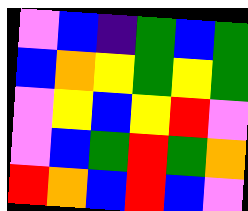[["violet", "blue", "indigo", "green", "blue", "green"], ["blue", "orange", "yellow", "green", "yellow", "green"], ["violet", "yellow", "blue", "yellow", "red", "violet"], ["violet", "blue", "green", "red", "green", "orange"], ["red", "orange", "blue", "red", "blue", "violet"]]